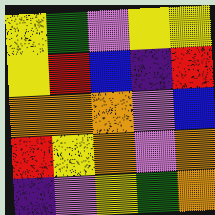[["yellow", "green", "violet", "yellow", "yellow"], ["yellow", "red", "blue", "indigo", "red"], ["orange", "orange", "orange", "violet", "blue"], ["red", "yellow", "orange", "violet", "orange"], ["indigo", "violet", "yellow", "green", "orange"]]